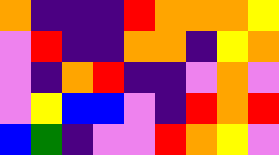[["orange", "indigo", "indigo", "indigo", "red", "orange", "orange", "orange", "yellow"], ["violet", "red", "indigo", "indigo", "orange", "orange", "indigo", "yellow", "orange"], ["violet", "indigo", "orange", "red", "indigo", "indigo", "violet", "orange", "violet"], ["violet", "yellow", "blue", "blue", "violet", "indigo", "red", "orange", "red"], ["blue", "green", "indigo", "violet", "violet", "red", "orange", "yellow", "violet"]]